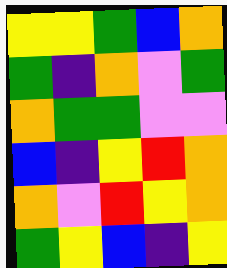[["yellow", "yellow", "green", "blue", "orange"], ["green", "indigo", "orange", "violet", "green"], ["orange", "green", "green", "violet", "violet"], ["blue", "indigo", "yellow", "red", "orange"], ["orange", "violet", "red", "yellow", "orange"], ["green", "yellow", "blue", "indigo", "yellow"]]